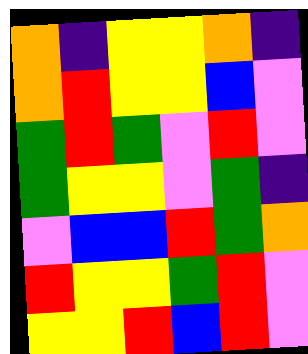[["orange", "indigo", "yellow", "yellow", "orange", "indigo"], ["orange", "red", "yellow", "yellow", "blue", "violet"], ["green", "red", "green", "violet", "red", "violet"], ["green", "yellow", "yellow", "violet", "green", "indigo"], ["violet", "blue", "blue", "red", "green", "orange"], ["red", "yellow", "yellow", "green", "red", "violet"], ["yellow", "yellow", "red", "blue", "red", "violet"]]